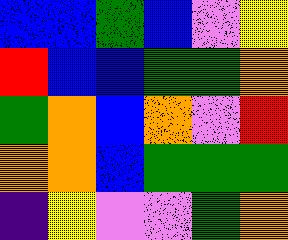[["blue", "blue", "green", "blue", "violet", "yellow"], ["red", "blue", "blue", "green", "green", "orange"], ["green", "orange", "blue", "orange", "violet", "red"], ["orange", "orange", "blue", "green", "green", "green"], ["indigo", "yellow", "violet", "violet", "green", "orange"]]